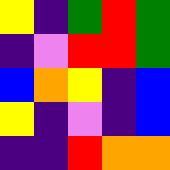[["yellow", "indigo", "green", "red", "green"], ["indigo", "violet", "red", "red", "green"], ["blue", "orange", "yellow", "indigo", "blue"], ["yellow", "indigo", "violet", "indigo", "blue"], ["indigo", "indigo", "red", "orange", "orange"]]